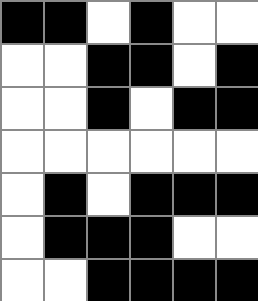[["black", "black", "white", "black", "white", "white"], ["white", "white", "black", "black", "white", "black"], ["white", "white", "black", "white", "black", "black"], ["white", "white", "white", "white", "white", "white"], ["white", "black", "white", "black", "black", "black"], ["white", "black", "black", "black", "white", "white"], ["white", "white", "black", "black", "black", "black"]]